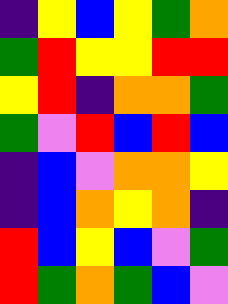[["indigo", "yellow", "blue", "yellow", "green", "orange"], ["green", "red", "yellow", "yellow", "red", "red"], ["yellow", "red", "indigo", "orange", "orange", "green"], ["green", "violet", "red", "blue", "red", "blue"], ["indigo", "blue", "violet", "orange", "orange", "yellow"], ["indigo", "blue", "orange", "yellow", "orange", "indigo"], ["red", "blue", "yellow", "blue", "violet", "green"], ["red", "green", "orange", "green", "blue", "violet"]]